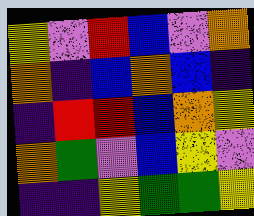[["yellow", "violet", "red", "blue", "violet", "orange"], ["orange", "indigo", "blue", "orange", "blue", "indigo"], ["indigo", "red", "red", "blue", "orange", "yellow"], ["orange", "green", "violet", "blue", "yellow", "violet"], ["indigo", "indigo", "yellow", "green", "green", "yellow"]]